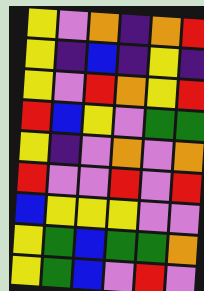[["yellow", "violet", "orange", "indigo", "orange", "red"], ["yellow", "indigo", "blue", "indigo", "yellow", "indigo"], ["yellow", "violet", "red", "orange", "yellow", "red"], ["red", "blue", "yellow", "violet", "green", "green"], ["yellow", "indigo", "violet", "orange", "violet", "orange"], ["red", "violet", "violet", "red", "violet", "red"], ["blue", "yellow", "yellow", "yellow", "violet", "violet"], ["yellow", "green", "blue", "green", "green", "orange"], ["yellow", "green", "blue", "violet", "red", "violet"]]